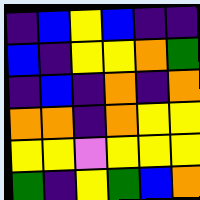[["indigo", "blue", "yellow", "blue", "indigo", "indigo"], ["blue", "indigo", "yellow", "yellow", "orange", "green"], ["indigo", "blue", "indigo", "orange", "indigo", "orange"], ["orange", "orange", "indigo", "orange", "yellow", "yellow"], ["yellow", "yellow", "violet", "yellow", "yellow", "yellow"], ["green", "indigo", "yellow", "green", "blue", "orange"]]